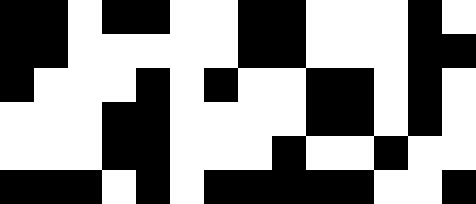[["black", "black", "white", "black", "black", "white", "white", "black", "black", "white", "white", "white", "black", "white"], ["black", "black", "white", "white", "white", "white", "white", "black", "black", "white", "white", "white", "black", "black"], ["black", "white", "white", "white", "black", "white", "black", "white", "white", "black", "black", "white", "black", "white"], ["white", "white", "white", "black", "black", "white", "white", "white", "white", "black", "black", "white", "black", "white"], ["white", "white", "white", "black", "black", "white", "white", "white", "black", "white", "white", "black", "white", "white"], ["black", "black", "black", "white", "black", "white", "black", "black", "black", "black", "black", "white", "white", "black"]]